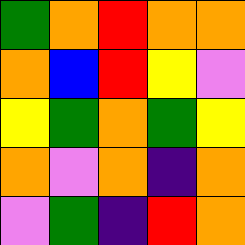[["green", "orange", "red", "orange", "orange"], ["orange", "blue", "red", "yellow", "violet"], ["yellow", "green", "orange", "green", "yellow"], ["orange", "violet", "orange", "indigo", "orange"], ["violet", "green", "indigo", "red", "orange"]]